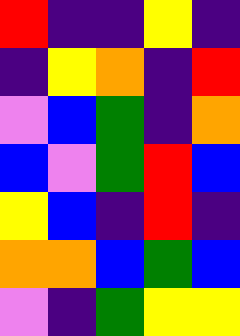[["red", "indigo", "indigo", "yellow", "indigo"], ["indigo", "yellow", "orange", "indigo", "red"], ["violet", "blue", "green", "indigo", "orange"], ["blue", "violet", "green", "red", "blue"], ["yellow", "blue", "indigo", "red", "indigo"], ["orange", "orange", "blue", "green", "blue"], ["violet", "indigo", "green", "yellow", "yellow"]]